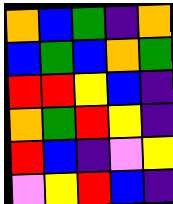[["orange", "blue", "green", "indigo", "orange"], ["blue", "green", "blue", "orange", "green"], ["red", "red", "yellow", "blue", "indigo"], ["orange", "green", "red", "yellow", "indigo"], ["red", "blue", "indigo", "violet", "yellow"], ["violet", "yellow", "red", "blue", "indigo"]]